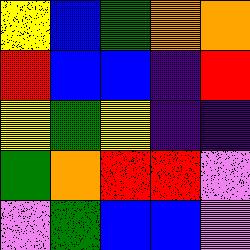[["yellow", "blue", "green", "orange", "orange"], ["red", "blue", "blue", "indigo", "red"], ["yellow", "green", "yellow", "indigo", "indigo"], ["green", "orange", "red", "red", "violet"], ["violet", "green", "blue", "blue", "violet"]]